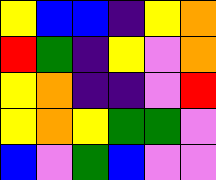[["yellow", "blue", "blue", "indigo", "yellow", "orange"], ["red", "green", "indigo", "yellow", "violet", "orange"], ["yellow", "orange", "indigo", "indigo", "violet", "red"], ["yellow", "orange", "yellow", "green", "green", "violet"], ["blue", "violet", "green", "blue", "violet", "violet"]]